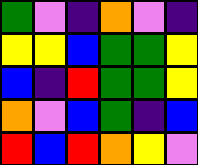[["green", "violet", "indigo", "orange", "violet", "indigo"], ["yellow", "yellow", "blue", "green", "green", "yellow"], ["blue", "indigo", "red", "green", "green", "yellow"], ["orange", "violet", "blue", "green", "indigo", "blue"], ["red", "blue", "red", "orange", "yellow", "violet"]]